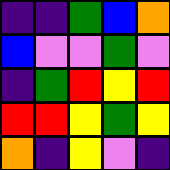[["indigo", "indigo", "green", "blue", "orange"], ["blue", "violet", "violet", "green", "violet"], ["indigo", "green", "red", "yellow", "red"], ["red", "red", "yellow", "green", "yellow"], ["orange", "indigo", "yellow", "violet", "indigo"]]